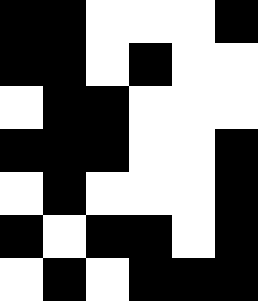[["black", "black", "white", "white", "white", "black"], ["black", "black", "white", "black", "white", "white"], ["white", "black", "black", "white", "white", "white"], ["black", "black", "black", "white", "white", "black"], ["white", "black", "white", "white", "white", "black"], ["black", "white", "black", "black", "white", "black"], ["white", "black", "white", "black", "black", "black"]]